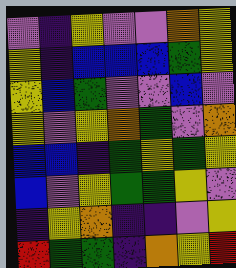[["violet", "indigo", "yellow", "violet", "violet", "orange", "yellow"], ["yellow", "indigo", "blue", "blue", "blue", "green", "yellow"], ["yellow", "blue", "green", "violet", "violet", "blue", "violet"], ["yellow", "violet", "yellow", "orange", "green", "violet", "orange"], ["blue", "blue", "indigo", "green", "yellow", "green", "yellow"], ["blue", "violet", "yellow", "green", "green", "yellow", "violet"], ["indigo", "yellow", "orange", "indigo", "indigo", "violet", "yellow"], ["red", "green", "green", "indigo", "orange", "yellow", "red"]]